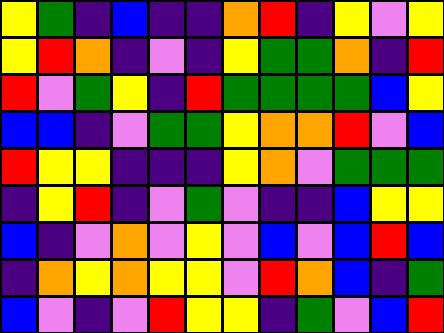[["yellow", "green", "indigo", "blue", "indigo", "indigo", "orange", "red", "indigo", "yellow", "violet", "yellow"], ["yellow", "red", "orange", "indigo", "violet", "indigo", "yellow", "green", "green", "orange", "indigo", "red"], ["red", "violet", "green", "yellow", "indigo", "red", "green", "green", "green", "green", "blue", "yellow"], ["blue", "blue", "indigo", "violet", "green", "green", "yellow", "orange", "orange", "red", "violet", "blue"], ["red", "yellow", "yellow", "indigo", "indigo", "indigo", "yellow", "orange", "violet", "green", "green", "green"], ["indigo", "yellow", "red", "indigo", "violet", "green", "violet", "indigo", "indigo", "blue", "yellow", "yellow"], ["blue", "indigo", "violet", "orange", "violet", "yellow", "violet", "blue", "violet", "blue", "red", "blue"], ["indigo", "orange", "yellow", "orange", "yellow", "yellow", "violet", "red", "orange", "blue", "indigo", "green"], ["blue", "violet", "indigo", "violet", "red", "yellow", "yellow", "indigo", "green", "violet", "blue", "red"]]